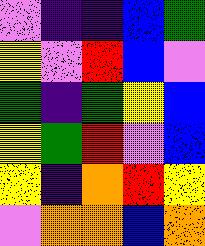[["violet", "indigo", "indigo", "blue", "green"], ["yellow", "violet", "red", "blue", "violet"], ["green", "indigo", "green", "yellow", "blue"], ["yellow", "green", "red", "violet", "blue"], ["yellow", "indigo", "orange", "red", "yellow"], ["violet", "orange", "orange", "blue", "orange"]]